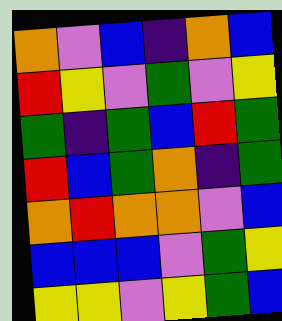[["orange", "violet", "blue", "indigo", "orange", "blue"], ["red", "yellow", "violet", "green", "violet", "yellow"], ["green", "indigo", "green", "blue", "red", "green"], ["red", "blue", "green", "orange", "indigo", "green"], ["orange", "red", "orange", "orange", "violet", "blue"], ["blue", "blue", "blue", "violet", "green", "yellow"], ["yellow", "yellow", "violet", "yellow", "green", "blue"]]